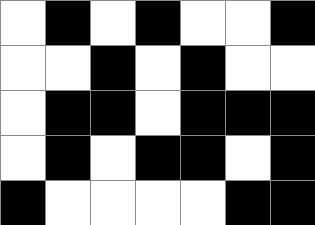[["white", "black", "white", "black", "white", "white", "black"], ["white", "white", "black", "white", "black", "white", "white"], ["white", "black", "black", "white", "black", "black", "black"], ["white", "black", "white", "black", "black", "white", "black"], ["black", "white", "white", "white", "white", "black", "black"]]